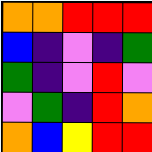[["orange", "orange", "red", "red", "red"], ["blue", "indigo", "violet", "indigo", "green"], ["green", "indigo", "violet", "red", "violet"], ["violet", "green", "indigo", "red", "orange"], ["orange", "blue", "yellow", "red", "red"]]